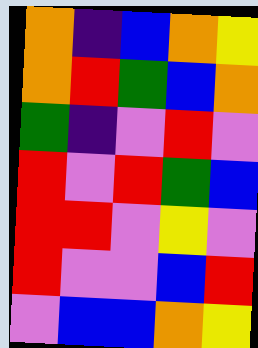[["orange", "indigo", "blue", "orange", "yellow"], ["orange", "red", "green", "blue", "orange"], ["green", "indigo", "violet", "red", "violet"], ["red", "violet", "red", "green", "blue"], ["red", "red", "violet", "yellow", "violet"], ["red", "violet", "violet", "blue", "red"], ["violet", "blue", "blue", "orange", "yellow"]]